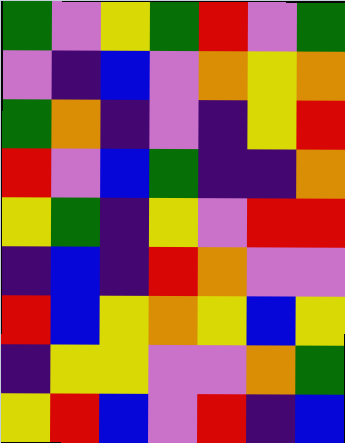[["green", "violet", "yellow", "green", "red", "violet", "green"], ["violet", "indigo", "blue", "violet", "orange", "yellow", "orange"], ["green", "orange", "indigo", "violet", "indigo", "yellow", "red"], ["red", "violet", "blue", "green", "indigo", "indigo", "orange"], ["yellow", "green", "indigo", "yellow", "violet", "red", "red"], ["indigo", "blue", "indigo", "red", "orange", "violet", "violet"], ["red", "blue", "yellow", "orange", "yellow", "blue", "yellow"], ["indigo", "yellow", "yellow", "violet", "violet", "orange", "green"], ["yellow", "red", "blue", "violet", "red", "indigo", "blue"]]